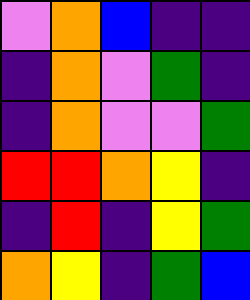[["violet", "orange", "blue", "indigo", "indigo"], ["indigo", "orange", "violet", "green", "indigo"], ["indigo", "orange", "violet", "violet", "green"], ["red", "red", "orange", "yellow", "indigo"], ["indigo", "red", "indigo", "yellow", "green"], ["orange", "yellow", "indigo", "green", "blue"]]